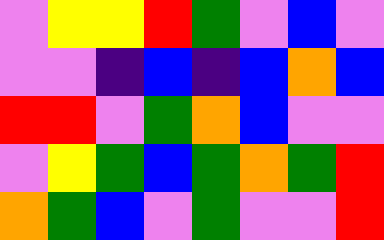[["violet", "yellow", "yellow", "red", "green", "violet", "blue", "violet"], ["violet", "violet", "indigo", "blue", "indigo", "blue", "orange", "blue"], ["red", "red", "violet", "green", "orange", "blue", "violet", "violet"], ["violet", "yellow", "green", "blue", "green", "orange", "green", "red"], ["orange", "green", "blue", "violet", "green", "violet", "violet", "red"]]